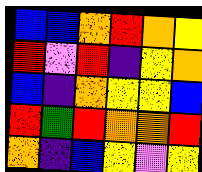[["blue", "blue", "orange", "red", "orange", "yellow"], ["red", "violet", "red", "indigo", "yellow", "orange"], ["blue", "indigo", "orange", "yellow", "yellow", "blue"], ["red", "green", "red", "orange", "orange", "red"], ["orange", "indigo", "blue", "yellow", "violet", "yellow"]]